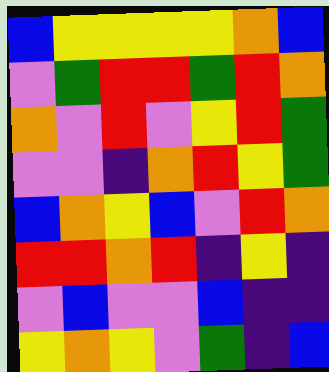[["blue", "yellow", "yellow", "yellow", "yellow", "orange", "blue"], ["violet", "green", "red", "red", "green", "red", "orange"], ["orange", "violet", "red", "violet", "yellow", "red", "green"], ["violet", "violet", "indigo", "orange", "red", "yellow", "green"], ["blue", "orange", "yellow", "blue", "violet", "red", "orange"], ["red", "red", "orange", "red", "indigo", "yellow", "indigo"], ["violet", "blue", "violet", "violet", "blue", "indigo", "indigo"], ["yellow", "orange", "yellow", "violet", "green", "indigo", "blue"]]